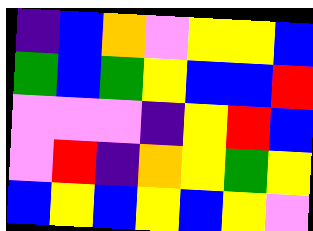[["indigo", "blue", "orange", "violet", "yellow", "yellow", "blue"], ["green", "blue", "green", "yellow", "blue", "blue", "red"], ["violet", "violet", "violet", "indigo", "yellow", "red", "blue"], ["violet", "red", "indigo", "orange", "yellow", "green", "yellow"], ["blue", "yellow", "blue", "yellow", "blue", "yellow", "violet"]]